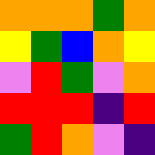[["orange", "orange", "orange", "green", "orange"], ["yellow", "green", "blue", "orange", "yellow"], ["violet", "red", "green", "violet", "orange"], ["red", "red", "red", "indigo", "red"], ["green", "red", "orange", "violet", "indigo"]]